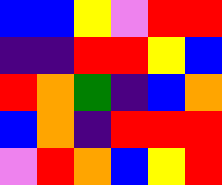[["blue", "blue", "yellow", "violet", "red", "red"], ["indigo", "indigo", "red", "red", "yellow", "blue"], ["red", "orange", "green", "indigo", "blue", "orange"], ["blue", "orange", "indigo", "red", "red", "red"], ["violet", "red", "orange", "blue", "yellow", "red"]]